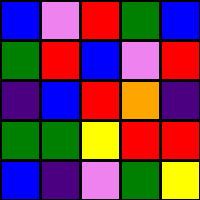[["blue", "violet", "red", "green", "blue"], ["green", "red", "blue", "violet", "red"], ["indigo", "blue", "red", "orange", "indigo"], ["green", "green", "yellow", "red", "red"], ["blue", "indigo", "violet", "green", "yellow"]]